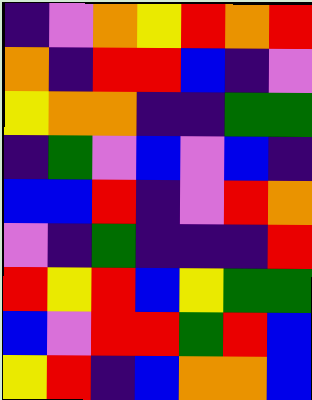[["indigo", "violet", "orange", "yellow", "red", "orange", "red"], ["orange", "indigo", "red", "red", "blue", "indigo", "violet"], ["yellow", "orange", "orange", "indigo", "indigo", "green", "green"], ["indigo", "green", "violet", "blue", "violet", "blue", "indigo"], ["blue", "blue", "red", "indigo", "violet", "red", "orange"], ["violet", "indigo", "green", "indigo", "indigo", "indigo", "red"], ["red", "yellow", "red", "blue", "yellow", "green", "green"], ["blue", "violet", "red", "red", "green", "red", "blue"], ["yellow", "red", "indigo", "blue", "orange", "orange", "blue"]]